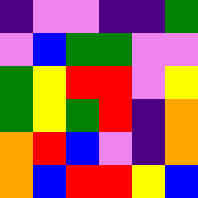[["indigo", "violet", "violet", "indigo", "indigo", "green"], ["violet", "blue", "green", "green", "violet", "violet"], ["green", "yellow", "red", "red", "violet", "yellow"], ["green", "yellow", "green", "red", "indigo", "orange"], ["orange", "red", "blue", "violet", "indigo", "orange"], ["orange", "blue", "red", "red", "yellow", "blue"]]